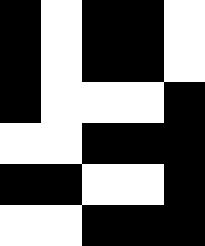[["black", "white", "black", "black", "white"], ["black", "white", "black", "black", "white"], ["black", "white", "white", "white", "black"], ["white", "white", "black", "black", "black"], ["black", "black", "white", "white", "black"], ["white", "white", "black", "black", "black"]]